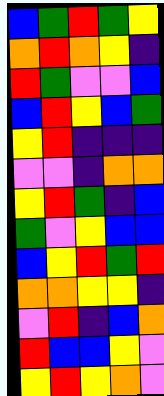[["blue", "green", "red", "green", "yellow"], ["orange", "red", "orange", "yellow", "indigo"], ["red", "green", "violet", "violet", "blue"], ["blue", "red", "yellow", "blue", "green"], ["yellow", "red", "indigo", "indigo", "indigo"], ["violet", "violet", "indigo", "orange", "orange"], ["yellow", "red", "green", "indigo", "blue"], ["green", "violet", "yellow", "blue", "blue"], ["blue", "yellow", "red", "green", "red"], ["orange", "orange", "yellow", "yellow", "indigo"], ["violet", "red", "indigo", "blue", "orange"], ["red", "blue", "blue", "yellow", "violet"], ["yellow", "red", "yellow", "orange", "violet"]]